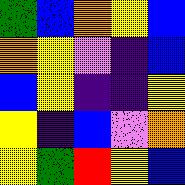[["green", "blue", "orange", "yellow", "blue"], ["orange", "yellow", "violet", "indigo", "blue"], ["blue", "yellow", "indigo", "indigo", "yellow"], ["yellow", "indigo", "blue", "violet", "orange"], ["yellow", "green", "red", "yellow", "blue"]]